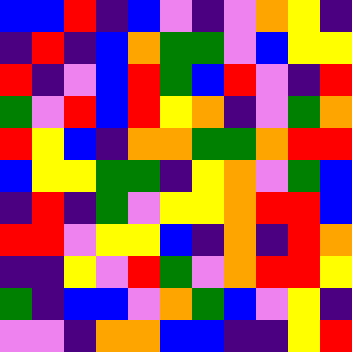[["blue", "blue", "red", "indigo", "blue", "violet", "indigo", "violet", "orange", "yellow", "indigo"], ["indigo", "red", "indigo", "blue", "orange", "green", "green", "violet", "blue", "yellow", "yellow"], ["red", "indigo", "violet", "blue", "red", "green", "blue", "red", "violet", "indigo", "red"], ["green", "violet", "red", "blue", "red", "yellow", "orange", "indigo", "violet", "green", "orange"], ["red", "yellow", "blue", "indigo", "orange", "orange", "green", "green", "orange", "red", "red"], ["blue", "yellow", "yellow", "green", "green", "indigo", "yellow", "orange", "violet", "green", "blue"], ["indigo", "red", "indigo", "green", "violet", "yellow", "yellow", "orange", "red", "red", "blue"], ["red", "red", "violet", "yellow", "yellow", "blue", "indigo", "orange", "indigo", "red", "orange"], ["indigo", "indigo", "yellow", "violet", "red", "green", "violet", "orange", "red", "red", "yellow"], ["green", "indigo", "blue", "blue", "violet", "orange", "green", "blue", "violet", "yellow", "indigo"], ["violet", "violet", "indigo", "orange", "orange", "blue", "blue", "indigo", "indigo", "yellow", "red"]]